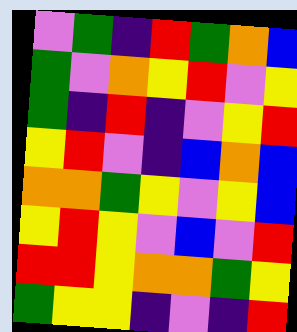[["violet", "green", "indigo", "red", "green", "orange", "blue"], ["green", "violet", "orange", "yellow", "red", "violet", "yellow"], ["green", "indigo", "red", "indigo", "violet", "yellow", "red"], ["yellow", "red", "violet", "indigo", "blue", "orange", "blue"], ["orange", "orange", "green", "yellow", "violet", "yellow", "blue"], ["yellow", "red", "yellow", "violet", "blue", "violet", "red"], ["red", "red", "yellow", "orange", "orange", "green", "yellow"], ["green", "yellow", "yellow", "indigo", "violet", "indigo", "red"]]